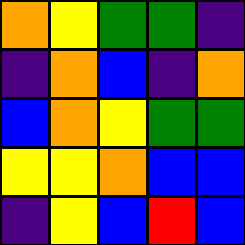[["orange", "yellow", "green", "green", "indigo"], ["indigo", "orange", "blue", "indigo", "orange"], ["blue", "orange", "yellow", "green", "green"], ["yellow", "yellow", "orange", "blue", "blue"], ["indigo", "yellow", "blue", "red", "blue"]]